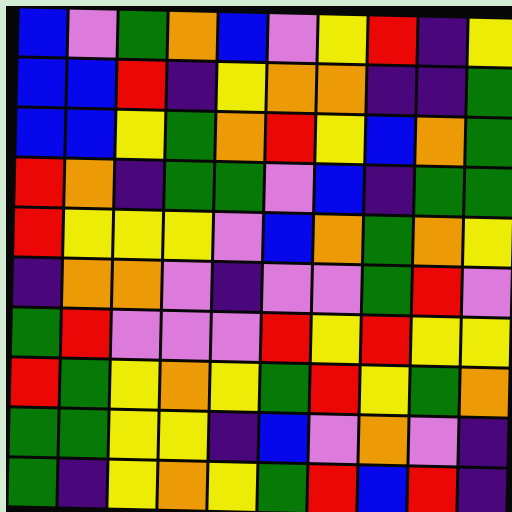[["blue", "violet", "green", "orange", "blue", "violet", "yellow", "red", "indigo", "yellow"], ["blue", "blue", "red", "indigo", "yellow", "orange", "orange", "indigo", "indigo", "green"], ["blue", "blue", "yellow", "green", "orange", "red", "yellow", "blue", "orange", "green"], ["red", "orange", "indigo", "green", "green", "violet", "blue", "indigo", "green", "green"], ["red", "yellow", "yellow", "yellow", "violet", "blue", "orange", "green", "orange", "yellow"], ["indigo", "orange", "orange", "violet", "indigo", "violet", "violet", "green", "red", "violet"], ["green", "red", "violet", "violet", "violet", "red", "yellow", "red", "yellow", "yellow"], ["red", "green", "yellow", "orange", "yellow", "green", "red", "yellow", "green", "orange"], ["green", "green", "yellow", "yellow", "indigo", "blue", "violet", "orange", "violet", "indigo"], ["green", "indigo", "yellow", "orange", "yellow", "green", "red", "blue", "red", "indigo"]]